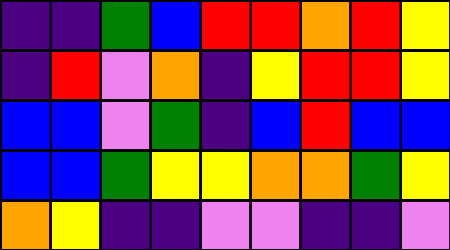[["indigo", "indigo", "green", "blue", "red", "red", "orange", "red", "yellow"], ["indigo", "red", "violet", "orange", "indigo", "yellow", "red", "red", "yellow"], ["blue", "blue", "violet", "green", "indigo", "blue", "red", "blue", "blue"], ["blue", "blue", "green", "yellow", "yellow", "orange", "orange", "green", "yellow"], ["orange", "yellow", "indigo", "indigo", "violet", "violet", "indigo", "indigo", "violet"]]